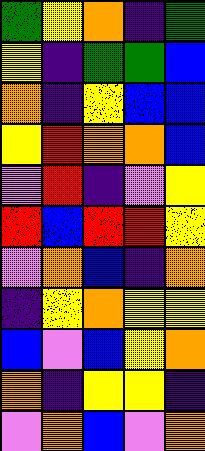[["green", "yellow", "orange", "indigo", "green"], ["yellow", "indigo", "green", "green", "blue"], ["orange", "indigo", "yellow", "blue", "blue"], ["yellow", "red", "orange", "orange", "blue"], ["violet", "red", "indigo", "violet", "yellow"], ["red", "blue", "red", "red", "yellow"], ["violet", "orange", "blue", "indigo", "orange"], ["indigo", "yellow", "orange", "yellow", "yellow"], ["blue", "violet", "blue", "yellow", "orange"], ["orange", "indigo", "yellow", "yellow", "indigo"], ["violet", "orange", "blue", "violet", "orange"]]